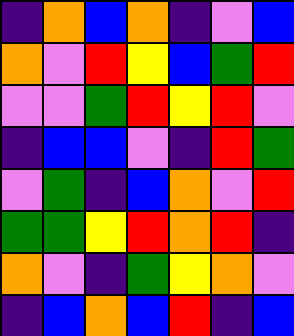[["indigo", "orange", "blue", "orange", "indigo", "violet", "blue"], ["orange", "violet", "red", "yellow", "blue", "green", "red"], ["violet", "violet", "green", "red", "yellow", "red", "violet"], ["indigo", "blue", "blue", "violet", "indigo", "red", "green"], ["violet", "green", "indigo", "blue", "orange", "violet", "red"], ["green", "green", "yellow", "red", "orange", "red", "indigo"], ["orange", "violet", "indigo", "green", "yellow", "orange", "violet"], ["indigo", "blue", "orange", "blue", "red", "indigo", "blue"]]